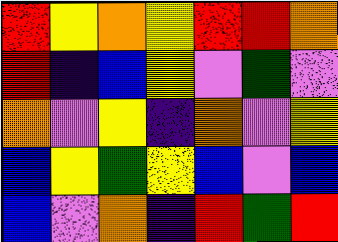[["red", "yellow", "orange", "yellow", "red", "red", "orange"], ["red", "indigo", "blue", "yellow", "violet", "green", "violet"], ["orange", "violet", "yellow", "indigo", "orange", "violet", "yellow"], ["blue", "yellow", "green", "yellow", "blue", "violet", "blue"], ["blue", "violet", "orange", "indigo", "red", "green", "red"]]